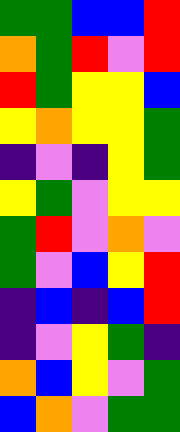[["green", "green", "blue", "blue", "red"], ["orange", "green", "red", "violet", "red"], ["red", "green", "yellow", "yellow", "blue"], ["yellow", "orange", "yellow", "yellow", "green"], ["indigo", "violet", "indigo", "yellow", "green"], ["yellow", "green", "violet", "yellow", "yellow"], ["green", "red", "violet", "orange", "violet"], ["green", "violet", "blue", "yellow", "red"], ["indigo", "blue", "indigo", "blue", "red"], ["indigo", "violet", "yellow", "green", "indigo"], ["orange", "blue", "yellow", "violet", "green"], ["blue", "orange", "violet", "green", "green"]]